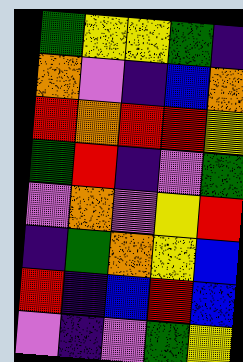[["green", "yellow", "yellow", "green", "indigo"], ["orange", "violet", "indigo", "blue", "orange"], ["red", "orange", "red", "red", "yellow"], ["green", "red", "indigo", "violet", "green"], ["violet", "orange", "violet", "yellow", "red"], ["indigo", "green", "orange", "yellow", "blue"], ["red", "indigo", "blue", "red", "blue"], ["violet", "indigo", "violet", "green", "yellow"]]